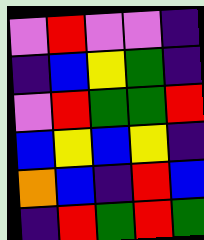[["violet", "red", "violet", "violet", "indigo"], ["indigo", "blue", "yellow", "green", "indigo"], ["violet", "red", "green", "green", "red"], ["blue", "yellow", "blue", "yellow", "indigo"], ["orange", "blue", "indigo", "red", "blue"], ["indigo", "red", "green", "red", "green"]]